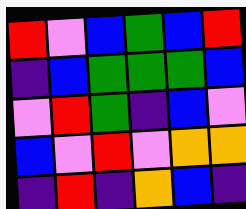[["red", "violet", "blue", "green", "blue", "red"], ["indigo", "blue", "green", "green", "green", "blue"], ["violet", "red", "green", "indigo", "blue", "violet"], ["blue", "violet", "red", "violet", "orange", "orange"], ["indigo", "red", "indigo", "orange", "blue", "indigo"]]